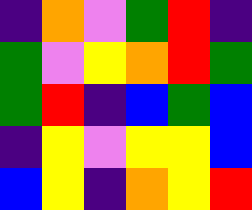[["indigo", "orange", "violet", "green", "red", "indigo"], ["green", "violet", "yellow", "orange", "red", "green"], ["green", "red", "indigo", "blue", "green", "blue"], ["indigo", "yellow", "violet", "yellow", "yellow", "blue"], ["blue", "yellow", "indigo", "orange", "yellow", "red"]]